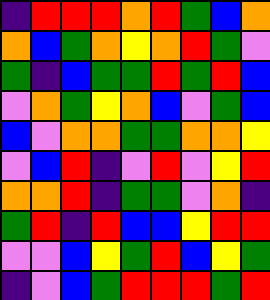[["indigo", "red", "red", "red", "orange", "red", "green", "blue", "orange"], ["orange", "blue", "green", "orange", "yellow", "orange", "red", "green", "violet"], ["green", "indigo", "blue", "green", "green", "red", "green", "red", "blue"], ["violet", "orange", "green", "yellow", "orange", "blue", "violet", "green", "blue"], ["blue", "violet", "orange", "orange", "green", "green", "orange", "orange", "yellow"], ["violet", "blue", "red", "indigo", "violet", "red", "violet", "yellow", "red"], ["orange", "orange", "red", "indigo", "green", "green", "violet", "orange", "indigo"], ["green", "red", "indigo", "red", "blue", "blue", "yellow", "red", "red"], ["violet", "violet", "blue", "yellow", "green", "red", "blue", "yellow", "green"], ["indigo", "violet", "blue", "green", "red", "red", "red", "green", "red"]]